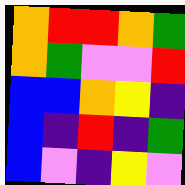[["orange", "red", "red", "orange", "green"], ["orange", "green", "violet", "violet", "red"], ["blue", "blue", "orange", "yellow", "indigo"], ["blue", "indigo", "red", "indigo", "green"], ["blue", "violet", "indigo", "yellow", "violet"]]